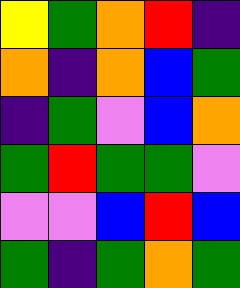[["yellow", "green", "orange", "red", "indigo"], ["orange", "indigo", "orange", "blue", "green"], ["indigo", "green", "violet", "blue", "orange"], ["green", "red", "green", "green", "violet"], ["violet", "violet", "blue", "red", "blue"], ["green", "indigo", "green", "orange", "green"]]